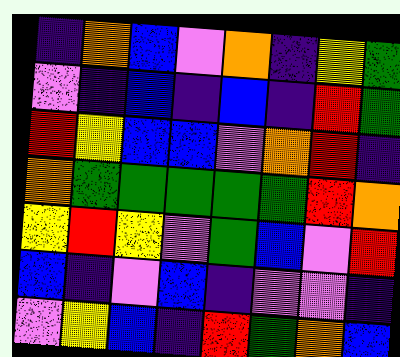[["indigo", "orange", "blue", "violet", "orange", "indigo", "yellow", "green"], ["violet", "indigo", "blue", "indigo", "blue", "indigo", "red", "green"], ["red", "yellow", "blue", "blue", "violet", "orange", "red", "indigo"], ["orange", "green", "green", "green", "green", "green", "red", "orange"], ["yellow", "red", "yellow", "violet", "green", "blue", "violet", "red"], ["blue", "indigo", "violet", "blue", "indigo", "violet", "violet", "indigo"], ["violet", "yellow", "blue", "indigo", "red", "green", "orange", "blue"]]